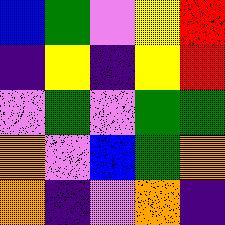[["blue", "green", "violet", "yellow", "red"], ["indigo", "yellow", "indigo", "yellow", "red"], ["violet", "green", "violet", "green", "green"], ["orange", "violet", "blue", "green", "orange"], ["orange", "indigo", "violet", "orange", "indigo"]]